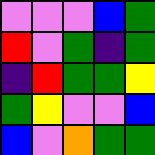[["violet", "violet", "violet", "blue", "green"], ["red", "violet", "green", "indigo", "green"], ["indigo", "red", "green", "green", "yellow"], ["green", "yellow", "violet", "violet", "blue"], ["blue", "violet", "orange", "green", "green"]]